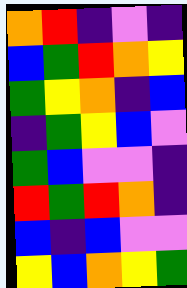[["orange", "red", "indigo", "violet", "indigo"], ["blue", "green", "red", "orange", "yellow"], ["green", "yellow", "orange", "indigo", "blue"], ["indigo", "green", "yellow", "blue", "violet"], ["green", "blue", "violet", "violet", "indigo"], ["red", "green", "red", "orange", "indigo"], ["blue", "indigo", "blue", "violet", "violet"], ["yellow", "blue", "orange", "yellow", "green"]]